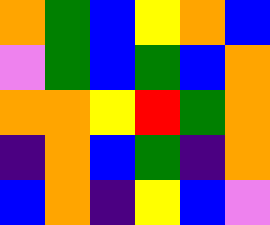[["orange", "green", "blue", "yellow", "orange", "blue"], ["violet", "green", "blue", "green", "blue", "orange"], ["orange", "orange", "yellow", "red", "green", "orange"], ["indigo", "orange", "blue", "green", "indigo", "orange"], ["blue", "orange", "indigo", "yellow", "blue", "violet"]]